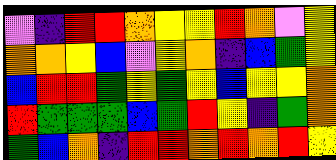[["violet", "indigo", "red", "red", "orange", "yellow", "yellow", "red", "orange", "violet", "yellow"], ["orange", "orange", "yellow", "blue", "violet", "yellow", "orange", "indigo", "blue", "green", "yellow"], ["blue", "red", "red", "green", "yellow", "green", "yellow", "blue", "yellow", "yellow", "orange"], ["red", "green", "green", "green", "blue", "green", "red", "yellow", "indigo", "green", "orange"], ["green", "blue", "orange", "indigo", "red", "red", "orange", "red", "orange", "red", "yellow"]]